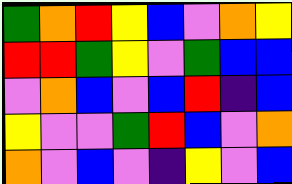[["green", "orange", "red", "yellow", "blue", "violet", "orange", "yellow"], ["red", "red", "green", "yellow", "violet", "green", "blue", "blue"], ["violet", "orange", "blue", "violet", "blue", "red", "indigo", "blue"], ["yellow", "violet", "violet", "green", "red", "blue", "violet", "orange"], ["orange", "violet", "blue", "violet", "indigo", "yellow", "violet", "blue"]]